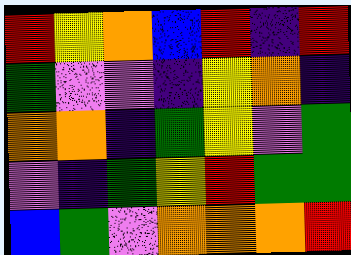[["red", "yellow", "orange", "blue", "red", "indigo", "red"], ["green", "violet", "violet", "indigo", "yellow", "orange", "indigo"], ["orange", "orange", "indigo", "green", "yellow", "violet", "green"], ["violet", "indigo", "green", "yellow", "red", "green", "green"], ["blue", "green", "violet", "orange", "orange", "orange", "red"]]